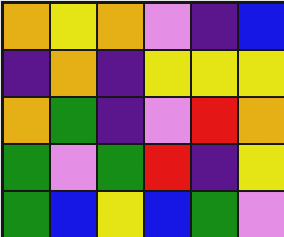[["orange", "yellow", "orange", "violet", "indigo", "blue"], ["indigo", "orange", "indigo", "yellow", "yellow", "yellow"], ["orange", "green", "indigo", "violet", "red", "orange"], ["green", "violet", "green", "red", "indigo", "yellow"], ["green", "blue", "yellow", "blue", "green", "violet"]]